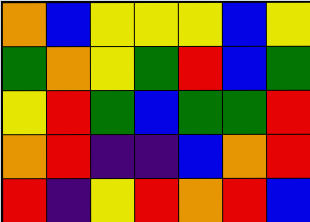[["orange", "blue", "yellow", "yellow", "yellow", "blue", "yellow"], ["green", "orange", "yellow", "green", "red", "blue", "green"], ["yellow", "red", "green", "blue", "green", "green", "red"], ["orange", "red", "indigo", "indigo", "blue", "orange", "red"], ["red", "indigo", "yellow", "red", "orange", "red", "blue"]]